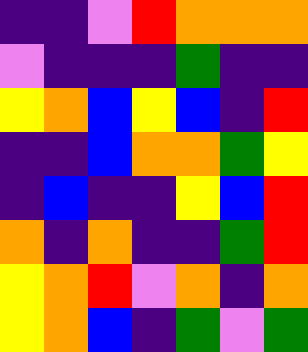[["indigo", "indigo", "violet", "red", "orange", "orange", "orange"], ["violet", "indigo", "indigo", "indigo", "green", "indigo", "indigo"], ["yellow", "orange", "blue", "yellow", "blue", "indigo", "red"], ["indigo", "indigo", "blue", "orange", "orange", "green", "yellow"], ["indigo", "blue", "indigo", "indigo", "yellow", "blue", "red"], ["orange", "indigo", "orange", "indigo", "indigo", "green", "red"], ["yellow", "orange", "red", "violet", "orange", "indigo", "orange"], ["yellow", "orange", "blue", "indigo", "green", "violet", "green"]]